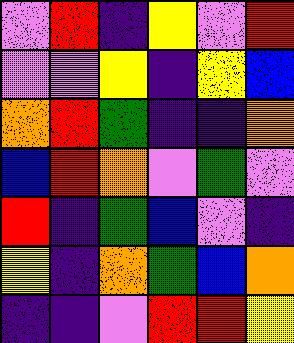[["violet", "red", "indigo", "yellow", "violet", "red"], ["violet", "violet", "yellow", "indigo", "yellow", "blue"], ["orange", "red", "green", "indigo", "indigo", "orange"], ["blue", "red", "orange", "violet", "green", "violet"], ["red", "indigo", "green", "blue", "violet", "indigo"], ["yellow", "indigo", "orange", "green", "blue", "orange"], ["indigo", "indigo", "violet", "red", "red", "yellow"]]